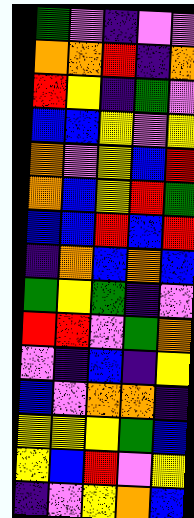[["green", "violet", "indigo", "violet", "violet"], ["orange", "orange", "red", "indigo", "orange"], ["red", "yellow", "indigo", "green", "violet"], ["blue", "blue", "yellow", "violet", "yellow"], ["orange", "violet", "yellow", "blue", "red"], ["orange", "blue", "yellow", "red", "green"], ["blue", "blue", "red", "blue", "red"], ["indigo", "orange", "blue", "orange", "blue"], ["green", "yellow", "green", "indigo", "violet"], ["red", "red", "violet", "green", "orange"], ["violet", "indigo", "blue", "indigo", "yellow"], ["blue", "violet", "orange", "orange", "indigo"], ["yellow", "yellow", "yellow", "green", "blue"], ["yellow", "blue", "red", "violet", "yellow"], ["indigo", "violet", "yellow", "orange", "blue"]]